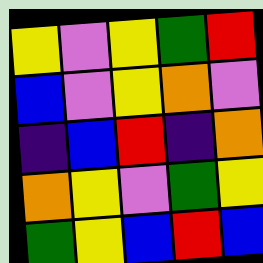[["yellow", "violet", "yellow", "green", "red"], ["blue", "violet", "yellow", "orange", "violet"], ["indigo", "blue", "red", "indigo", "orange"], ["orange", "yellow", "violet", "green", "yellow"], ["green", "yellow", "blue", "red", "blue"]]